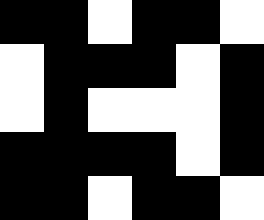[["black", "black", "white", "black", "black", "white"], ["white", "black", "black", "black", "white", "black"], ["white", "black", "white", "white", "white", "black"], ["black", "black", "black", "black", "white", "black"], ["black", "black", "white", "black", "black", "white"]]